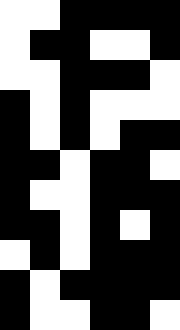[["white", "white", "black", "black", "black", "black"], ["white", "black", "black", "white", "white", "black"], ["white", "white", "black", "black", "black", "white"], ["black", "white", "black", "white", "white", "white"], ["black", "white", "black", "white", "black", "black"], ["black", "black", "white", "black", "black", "white"], ["black", "white", "white", "black", "black", "black"], ["black", "black", "white", "black", "white", "black"], ["white", "black", "white", "black", "black", "black"], ["black", "white", "black", "black", "black", "black"], ["black", "white", "white", "black", "black", "white"]]